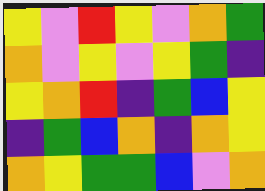[["yellow", "violet", "red", "yellow", "violet", "orange", "green"], ["orange", "violet", "yellow", "violet", "yellow", "green", "indigo"], ["yellow", "orange", "red", "indigo", "green", "blue", "yellow"], ["indigo", "green", "blue", "orange", "indigo", "orange", "yellow"], ["orange", "yellow", "green", "green", "blue", "violet", "orange"]]